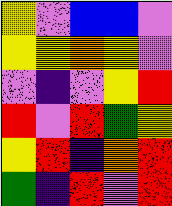[["yellow", "violet", "blue", "blue", "violet"], ["yellow", "yellow", "orange", "yellow", "violet"], ["violet", "indigo", "violet", "yellow", "red"], ["red", "violet", "red", "green", "yellow"], ["yellow", "red", "indigo", "orange", "red"], ["green", "indigo", "red", "violet", "red"]]